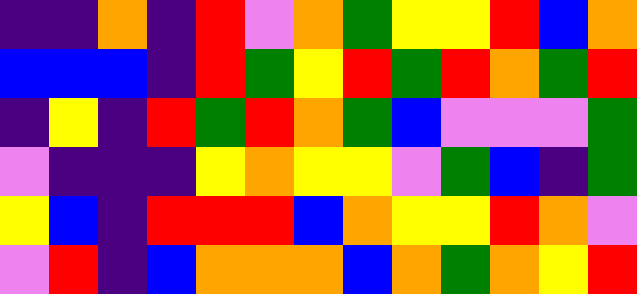[["indigo", "indigo", "orange", "indigo", "red", "violet", "orange", "green", "yellow", "yellow", "red", "blue", "orange"], ["blue", "blue", "blue", "indigo", "red", "green", "yellow", "red", "green", "red", "orange", "green", "red"], ["indigo", "yellow", "indigo", "red", "green", "red", "orange", "green", "blue", "violet", "violet", "violet", "green"], ["violet", "indigo", "indigo", "indigo", "yellow", "orange", "yellow", "yellow", "violet", "green", "blue", "indigo", "green"], ["yellow", "blue", "indigo", "red", "red", "red", "blue", "orange", "yellow", "yellow", "red", "orange", "violet"], ["violet", "red", "indigo", "blue", "orange", "orange", "orange", "blue", "orange", "green", "orange", "yellow", "red"]]